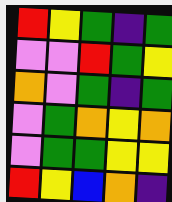[["red", "yellow", "green", "indigo", "green"], ["violet", "violet", "red", "green", "yellow"], ["orange", "violet", "green", "indigo", "green"], ["violet", "green", "orange", "yellow", "orange"], ["violet", "green", "green", "yellow", "yellow"], ["red", "yellow", "blue", "orange", "indigo"]]